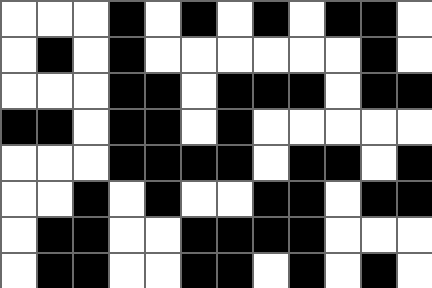[["white", "white", "white", "black", "white", "black", "white", "black", "white", "black", "black", "white"], ["white", "black", "white", "black", "white", "white", "white", "white", "white", "white", "black", "white"], ["white", "white", "white", "black", "black", "white", "black", "black", "black", "white", "black", "black"], ["black", "black", "white", "black", "black", "white", "black", "white", "white", "white", "white", "white"], ["white", "white", "white", "black", "black", "black", "black", "white", "black", "black", "white", "black"], ["white", "white", "black", "white", "black", "white", "white", "black", "black", "white", "black", "black"], ["white", "black", "black", "white", "white", "black", "black", "black", "black", "white", "white", "white"], ["white", "black", "black", "white", "white", "black", "black", "white", "black", "white", "black", "white"]]